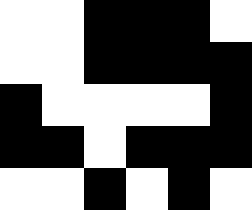[["white", "white", "black", "black", "black", "white"], ["white", "white", "black", "black", "black", "black"], ["black", "white", "white", "white", "white", "black"], ["black", "black", "white", "black", "black", "black"], ["white", "white", "black", "white", "black", "white"]]